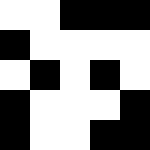[["white", "white", "black", "black", "black"], ["black", "white", "white", "white", "white"], ["white", "black", "white", "black", "white"], ["black", "white", "white", "white", "black"], ["black", "white", "white", "black", "black"]]